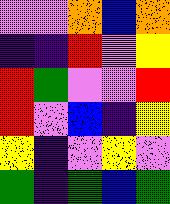[["violet", "violet", "orange", "blue", "orange"], ["indigo", "indigo", "red", "violet", "yellow"], ["red", "green", "violet", "violet", "red"], ["red", "violet", "blue", "indigo", "yellow"], ["yellow", "indigo", "violet", "yellow", "violet"], ["green", "indigo", "green", "blue", "green"]]